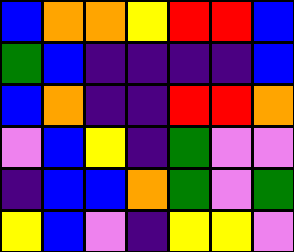[["blue", "orange", "orange", "yellow", "red", "red", "blue"], ["green", "blue", "indigo", "indigo", "indigo", "indigo", "blue"], ["blue", "orange", "indigo", "indigo", "red", "red", "orange"], ["violet", "blue", "yellow", "indigo", "green", "violet", "violet"], ["indigo", "blue", "blue", "orange", "green", "violet", "green"], ["yellow", "blue", "violet", "indigo", "yellow", "yellow", "violet"]]